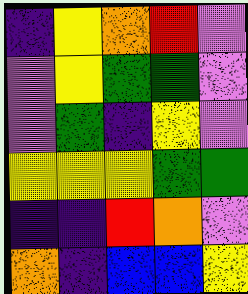[["indigo", "yellow", "orange", "red", "violet"], ["violet", "yellow", "green", "green", "violet"], ["violet", "green", "indigo", "yellow", "violet"], ["yellow", "yellow", "yellow", "green", "green"], ["indigo", "indigo", "red", "orange", "violet"], ["orange", "indigo", "blue", "blue", "yellow"]]